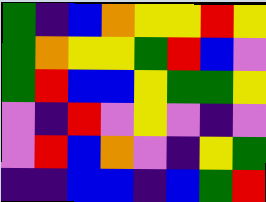[["green", "indigo", "blue", "orange", "yellow", "yellow", "red", "yellow"], ["green", "orange", "yellow", "yellow", "green", "red", "blue", "violet"], ["green", "red", "blue", "blue", "yellow", "green", "green", "yellow"], ["violet", "indigo", "red", "violet", "yellow", "violet", "indigo", "violet"], ["violet", "red", "blue", "orange", "violet", "indigo", "yellow", "green"], ["indigo", "indigo", "blue", "blue", "indigo", "blue", "green", "red"]]